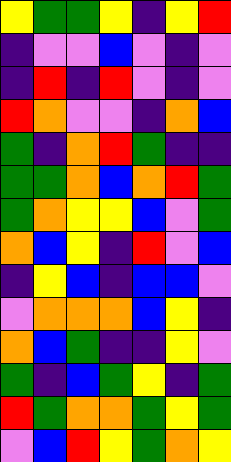[["yellow", "green", "green", "yellow", "indigo", "yellow", "red"], ["indigo", "violet", "violet", "blue", "violet", "indigo", "violet"], ["indigo", "red", "indigo", "red", "violet", "indigo", "violet"], ["red", "orange", "violet", "violet", "indigo", "orange", "blue"], ["green", "indigo", "orange", "red", "green", "indigo", "indigo"], ["green", "green", "orange", "blue", "orange", "red", "green"], ["green", "orange", "yellow", "yellow", "blue", "violet", "green"], ["orange", "blue", "yellow", "indigo", "red", "violet", "blue"], ["indigo", "yellow", "blue", "indigo", "blue", "blue", "violet"], ["violet", "orange", "orange", "orange", "blue", "yellow", "indigo"], ["orange", "blue", "green", "indigo", "indigo", "yellow", "violet"], ["green", "indigo", "blue", "green", "yellow", "indigo", "green"], ["red", "green", "orange", "orange", "green", "yellow", "green"], ["violet", "blue", "red", "yellow", "green", "orange", "yellow"]]